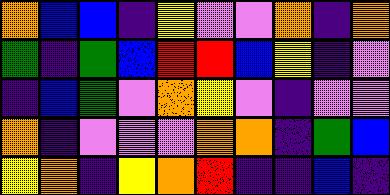[["orange", "blue", "blue", "indigo", "yellow", "violet", "violet", "orange", "indigo", "orange"], ["green", "indigo", "green", "blue", "red", "red", "blue", "yellow", "indigo", "violet"], ["indigo", "blue", "green", "violet", "orange", "yellow", "violet", "indigo", "violet", "violet"], ["orange", "indigo", "violet", "violet", "violet", "orange", "orange", "indigo", "green", "blue"], ["yellow", "orange", "indigo", "yellow", "orange", "red", "indigo", "indigo", "blue", "indigo"]]